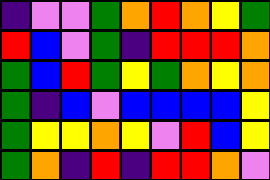[["indigo", "violet", "violet", "green", "orange", "red", "orange", "yellow", "green"], ["red", "blue", "violet", "green", "indigo", "red", "red", "red", "orange"], ["green", "blue", "red", "green", "yellow", "green", "orange", "yellow", "orange"], ["green", "indigo", "blue", "violet", "blue", "blue", "blue", "blue", "yellow"], ["green", "yellow", "yellow", "orange", "yellow", "violet", "red", "blue", "yellow"], ["green", "orange", "indigo", "red", "indigo", "red", "red", "orange", "violet"]]